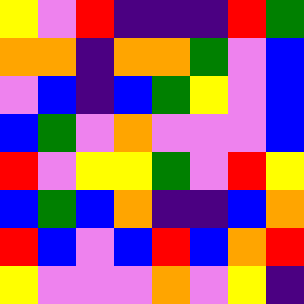[["yellow", "violet", "red", "indigo", "indigo", "indigo", "red", "green"], ["orange", "orange", "indigo", "orange", "orange", "green", "violet", "blue"], ["violet", "blue", "indigo", "blue", "green", "yellow", "violet", "blue"], ["blue", "green", "violet", "orange", "violet", "violet", "violet", "blue"], ["red", "violet", "yellow", "yellow", "green", "violet", "red", "yellow"], ["blue", "green", "blue", "orange", "indigo", "indigo", "blue", "orange"], ["red", "blue", "violet", "blue", "red", "blue", "orange", "red"], ["yellow", "violet", "violet", "violet", "orange", "violet", "yellow", "indigo"]]